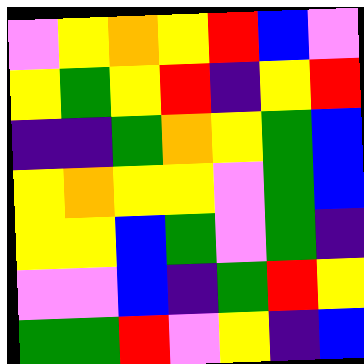[["violet", "yellow", "orange", "yellow", "red", "blue", "violet"], ["yellow", "green", "yellow", "red", "indigo", "yellow", "red"], ["indigo", "indigo", "green", "orange", "yellow", "green", "blue"], ["yellow", "orange", "yellow", "yellow", "violet", "green", "blue"], ["yellow", "yellow", "blue", "green", "violet", "green", "indigo"], ["violet", "violet", "blue", "indigo", "green", "red", "yellow"], ["green", "green", "red", "violet", "yellow", "indigo", "blue"]]